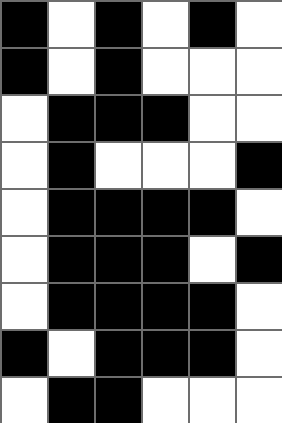[["black", "white", "black", "white", "black", "white"], ["black", "white", "black", "white", "white", "white"], ["white", "black", "black", "black", "white", "white"], ["white", "black", "white", "white", "white", "black"], ["white", "black", "black", "black", "black", "white"], ["white", "black", "black", "black", "white", "black"], ["white", "black", "black", "black", "black", "white"], ["black", "white", "black", "black", "black", "white"], ["white", "black", "black", "white", "white", "white"]]